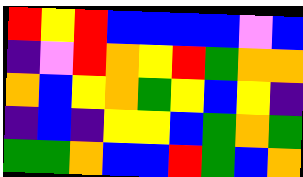[["red", "yellow", "red", "blue", "blue", "blue", "blue", "violet", "blue"], ["indigo", "violet", "red", "orange", "yellow", "red", "green", "orange", "orange"], ["orange", "blue", "yellow", "orange", "green", "yellow", "blue", "yellow", "indigo"], ["indigo", "blue", "indigo", "yellow", "yellow", "blue", "green", "orange", "green"], ["green", "green", "orange", "blue", "blue", "red", "green", "blue", "orange"]]